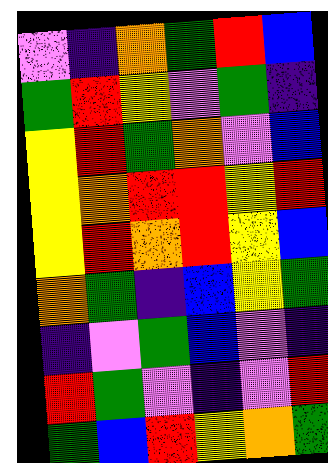[["violet", "indigo", "orange", "green", "red", "blue"], ["green", "red", "yellow", "violet", "green", "indigo"], ["yellow", "red", "green", "orange", "violet", "blue"], ["yellow", "orange", "red", "red", "yellow", "red"], ["yellow", "red", "orange", "red", "yellow", "blue"], ["orange", "green", "indigo", "blue", "yellow", "green"], ["indigo", "violet", "green", "blue", "violet", "indigo"], ["red", "green", "violet", "indigo", "violet", "red"], ["green", "blue", "red", "yellow", "orange", "green"]]